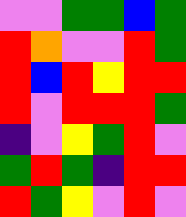[["violet", "violet", "green", "green", "blue", "green"], ["red", "orange", "violet", "violet", "red", "green"], ["red", "blue", "red", "yellow", "red", "red"], ["red", "violet", "red", "red", "red", "green"], ["indigo", "violet", "yellow", "green", "red", "violet"], ["green", "red", "green", "indigo", "red", "red"], ["red", "green", "yellow", "violet", "red", "violet"]]